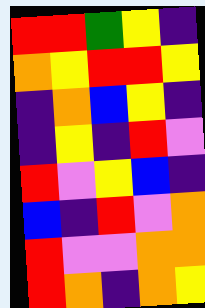[["red", "red", "green", "yellow", "indigo"], ["orange", "yellow", "red", "red", "yellow"], ["indigo", "orange", "blue", "yellow", "indigo"], ["indigo", "yellow", "indigo", "red", "violet"], ["red", "violet", "yellow", "blue", "indigo"], ["blue", "indigo", "red", "violet", "orange"], ["red", "violet", "violet", "orange", "orange"], ["red", "orange", "indigo", "orange", "yellow"]]